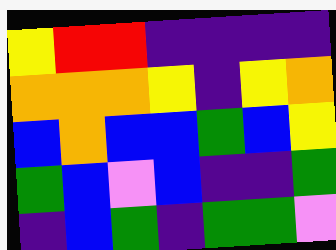[["yellow", "red", "red", "indigo", "indigo", "indigo", "indigo"], ["orange", "orange", "orange", "yellow", "indigo", "yellow", "orange"], ["blue", "orange", "blue", "blue", "green", "blue", "yellow"], ["green", "blue", "violet", "blue", "indigo", "indigo", "green"], ["indigo", "blue", "green", "indigo", "green", "green", "violet"]]